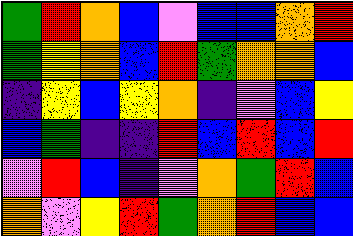[["green", "red", "orange", "blue", "violet", "blue", "blue", "orange", "red"], ["green", "yellow", "orange", "blue", "red", "green", "orange", "orange", "blue"], ["indigo", "yellow", "blue", "yellow", "orange", "indigo", "violet", "blue", "yellow"], ["blue", "green", "indigo", "indigo", "red", "blue", "red", "blue", "red"], ["violet", "red", "blue", "indigo", "violet", "orange", "green", "red", "blue"], ["orange", "violet", "yellow", "red", "green", "orange", "red", "blue", "blue"]]